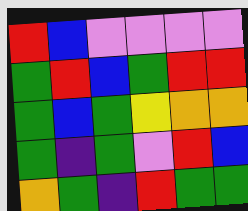[["red", "blue", "violet", "violet", "violet", "violet"], ["green", "red", "blue", "green", "red", "red"], ["green", "blue", "green", "yellow", "orange", "orange"], ["green", "indigo", "green", "violet", "red", "blue"], ["orange", "green", "indigo", "red", "green", "green"]]